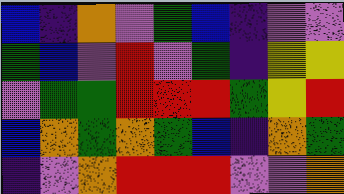[["blue", "indigo", "orange", "violet", "green", "blue", "indigo", "violet", "violet"], ["green", "blue", "violet", "red", "violet", "green", "indigo", "yellow", "yellow"], ["violet", "green", "green", "red", "red", "red", "green", "yellow", "red"], ["blue", "orange", "green", "orange", "green", "blue", "indigo", "orange", "green"], ["indigo", "violet", "orange", "red", "red", "red", "violet", "violet", "orange"]]